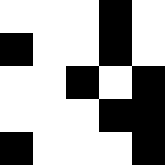[["white", "white", "white", "black", "white"], ["black", "white", "white", "black", "white"], ["white", "white", "black", "white", "black"], ["white", "white", "white", "black", "black"], ["black", "white", "white", "white", "black"]]